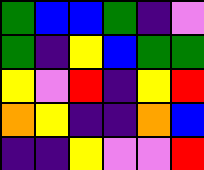[["green", "blue", "blue", "green", "indigo", "violet"], ["green", "indigo", "yellow", "blue", "green", "green"], ["yellow", "violet", "red", "indigo", "yellow", "red"], ["orange", "yellow", "indigo", "indigo", "orange", "blue"], ["indigo", "indigo", "yellow", "violet", "violet", "red"]]